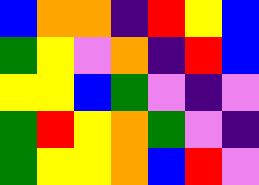[["blue", "orange", "orange", "indigo", "red", "yellow", "blue"], ["green", "yellow", "violet", "orange", "indigo", "red", "blue"], ["yellow", "yellow", "blue", "green", "violet", "indigo", "violet"], ["green", "red", "yellow", "orange", "green", "violet", "indigo"], ["green", "yellow", "yellow", "orange", "blue", "red", "violet"]]